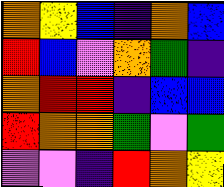[["orange", "yellow", "blue", "indigo", "orange", "blue"], ["red", "blue", "violet", "orange", "green", "indigo"], ["orange", "red", "red", "indigo", "blue", "blue"], ["red", "orange", "orange", "green", "violet", "green"], ["violet", "violet", "indigo", "red", "orange", "yellow"]]